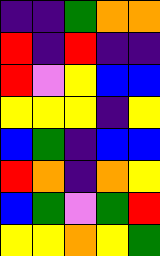[["indigo", "indigo", "green", "orange", "orange"], ["red", "indigo", "red", "indigo", "indigo"], ["red", "violet", "yellow", "blue", "blue"], ["yellow", "yellow", "yellow", "indigo", "yellow"], ["blue", "green", "indigo", "blue", "blue"], ["red", "orange", "indigo", "orange", "yellow"], ["blue", "green", "violet", "green", "red"], ["yellow", "yellow", "orange", "yellow", "green"]]